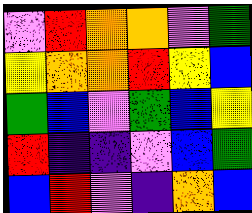[["violet", "red", "orange", "orange", "violet", "green"], ["yellow", "orange", "orange", "red", "yellow", "blue"], ["green", "blue", "violet", "green", "blue", "yellow"], ["red", "indigo", "indigo", "violet", "blue", "green"], ["blue", "red", "violet", "indigo", "orange", "blue"]]